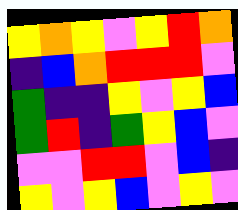[["yellow", "orange", "yellow", "violet", "yellow", "red", "orange"], ["indigo", "blue", "orange", "red", "red", "red", "violet"], ["green", "indigo", "indigo", "yellow", "violet", "yellow", "blue"], ["green", "red", "indigo", "green", "yellow", "blue", "violet"], ["violet", "violet", "red", "red", "violet", "blue", "indigo"], ["yellow", "violet", "yellow", "blue", "violet", "yellow", "violet"]]